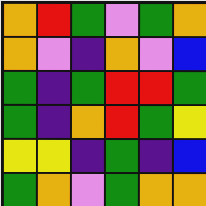[["orange", "red", "green", "violet", "green", "orange"], ["orange", "violet", "indigo", "orange", "violet", "blue"], ["green", "indigo", "green", "red", "red", "green"], ["green", "indigo", "orange", "red", "green", "yellow"], ["yellow", "yellow", "indigo", "green", "indigo", "blue"], ["green", "orange", "violet", "green", "orange", "orange"]]